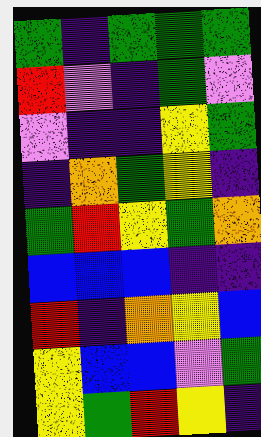[["green", "indigo", "green", "green", "green"], ["red", "violet", "indigo", "green", "violet"], ["violet", "indigo", "indigo", "yellow", "green"], ["indigo", "orange", "green", "yellow", "indigo"], ["green", "red", "yellow", "green", "orange"], ["blue", "blue", "blue", "indigo", "indigo"], ["red", "indigo", "orange", "yellow", "blue"], ["yellow", "blue", "blue", "violet", "green"], ["yellow", "green", "red", "yellow", "indigo"]]